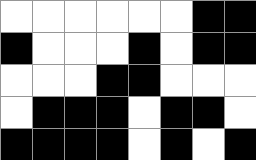[["white", "white", "white", "white", "white", "white", "black", "black"], ["black", "white", "white", "white", "black", "white", "black", "black"], ["white", "white", "white", "black", "black", "white", "white", "white"], ["white", "black", "black", "black", "white", "black", "black", "white"], ["black", "black", "black", "black", "white", "black", "white", "black"]]